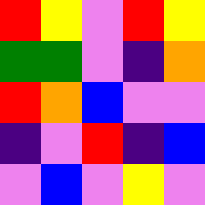[["red", "yellow", "violet", "red", "yellow"], ["green", "green", "violet", "indigo", "orange"], ["red", "orange", "blue", "violet", "violet"], ["indigo", "violet", "red", "indigo", "blue"], ["violet", "blue", "violet", "yellow", "violet"]]